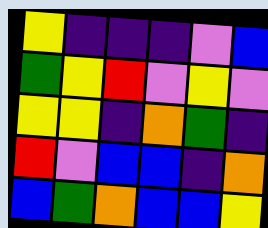[["yellow", "indigo", "indigo", "indigo", "violet", "blue"], ["green", "yellow", "red", "violet", "yellow", "violet"], ["yellow", "yellow", "indigo", "orange", "green", "indigo"], ["red", "violet", "blue", "blue", "indigo", "orange"], ["blue", "green", "orange", "blue", "blue", "yellow"]]